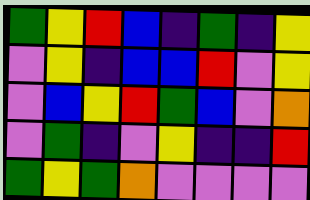[["green", "yellow", "red", "blue", "indigo", "green", "indigo", "yellow"], ["violet", "yellow", "indigo", "blue", "blue", "red", "violet", "yellow"], ["violet", "blue", "yellow", "red", "green", "blue", "violet", "orange"], ["violet", "green", "indigo", "violet", "yellow", "indigo", "indigo", "red"], ["green", "yellow", "green", "orange", "violet", "violet", "violet", "violet"]]